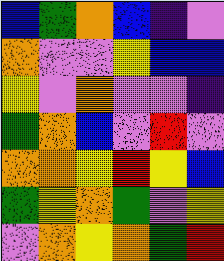[["blue", "green", "orange", "blue", "indigo", "violet"], ["orange", "violet", "violet", "yellow", "blue", "blue"], ["yellow", "violet", "orange", "violet", "violet", "indigo"], ["green", "orange", "blue", "violet", "red", "violet"], ["orange", "orange", "yellow", "red", "yellow", "blue"], ["green", "yellow", "orange", "green", "violet", "yellow"], ["violet", "orange", "yellow", "orange", "green", "red"]]